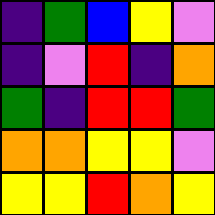[["indigo", "green", "blue", "yellow", "violet"], ["indigo", "violet", "red", "indigo", "orange"], ["green", "indigo", "red", "red", "green"], ["orange", "orange", "yellow", "yellow", "violet"], ["yellow", "yellow", "red", "orange", "yellow"]]